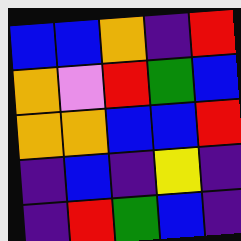[["blue", "blue", "orange", "indigo", "red"], ["orange", "violet", "red", "green", "blue"], ["orange", "orange", "blue", "blue", "red"], ["indigo", "blue", "indigo", "yellow", "indigo"], ["indigo", "red", "green", "blue", "indigo"]]